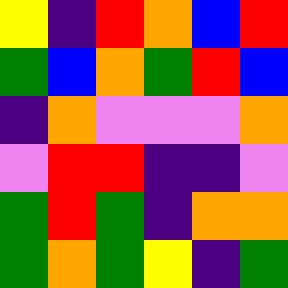[["yellow", "indigo", "red", "orange", "blue", "red"], ["green", "blue", "orange", "green", "red", "blue"], ["indigo", "orange", "violet", "violet", "violet", "orange"], ["violet", "red", "red", "indigo", "indigo", "violet"], ["green", "red", "green", "indigo", "orange", "orange"], ["green", "orange", "green", "yellow", "indigo", "green"]]